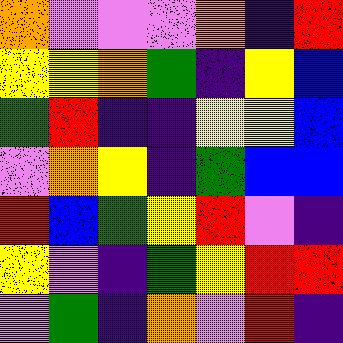[["orange", "violet", "violet", "violet", "orange", "indigo", "red"], ["yellow", "yellow", "orange", "green", "indigo", "yellow", "blue"], ["green", "red", "indigo", "indigo", "yellow", "yellow", "blue"], ["violet", "orange", "yellow", "indigo", "green", "blue", "blue"], ["red", "blue", "green", "yellow", "red", "violet", "indigo"], ["yellow", "violet", "indigo", "green", "yellow", "red", "red"], ["violet", "green", "indigo", "orange", "violet", "red", "indigo"]]